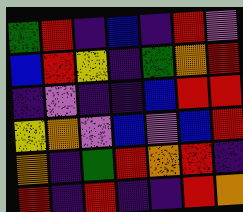[["green", "red", "indigo", "blue", "indigo", "red", "violet"], ["blue", "red", "yellow", "indigo", "green", "orange", "red"], ["indigo", "violet", "indigo", "indigo", "blue", "red", "red"], ["yellow", "orange", "violet", "blue", "violet", "blue", "red"], ["orange", "indigo", "green", "red", "orange", "red", "indigo"], ["red", "indigo", "red", "indigo", "indigo", "red", "orange"]]